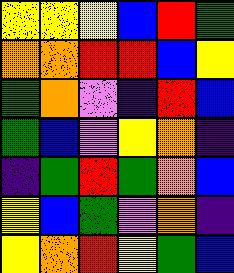[["yellow", "yellow", "yellow", "blue", "red", "green"], ["orange", "orange", "red", "red", "blue", "yellow"], ["green", "orange", "violet", "indigo", "red", "blue"], ["green", "blue", "violet", "yellow", "orange", "indigo"], ["indigo", "green", "red", "green", "orange", "blue"], ["yellow", "blue", "green", "violet", "orange", "indigo"], ["yellow", "orange", "red", "yellow", "green", "blue"]]